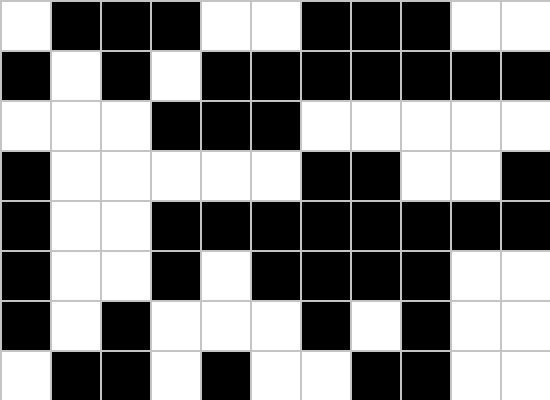[["white", "black", "black", "black", "white", "white", "black", "black", "black", "white", "white"], ["black", "white", "black", "white", "black", "black", "black", "black", "black", "black", "black"], ["white", "white", "white", "black", "black", "black", "white", "white", "white", "white", "white"], ["black", "white", "white", "white", "white", "white", "black", "black", "white", "white", "black"], ["black", "white", "white", "black", "black", "black", "black", "black", "black", "black", "black"], ["black", "white", "white", "black", "white", "black", "black", "black", "black", "white", "white"], ["black", "white", "black", "white", "white", "white", "black", "white", "black", "white", "white"], ["white", "black", "black", "white", "black", "white", "white", "black", "black", "white", "white"]]